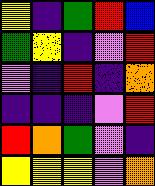[["yellow", "indigo", "green", "red", "blue"], ["green", "yellow", "indigo", "violet", "red"], ["violet", "indigo", "red", "indigo", "orange"], ["indigo", "indigo", "indigo", "violet", "red"], ["red", "orange", "green", "violet", "indigo"], ["yellow", "yellow", "yellow", "violet", "orange"]]